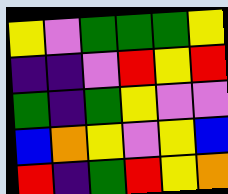[["yellow", "violet", "green", "green", "green", "yellow"], ["indigo", "indigo", "violet", "red", "yellow", "red"], ["green", "indigo", "green", "yellow", "violet", "violet"], ["blue", "orange", "yellow", "violet", "yellow", "blue"], ["red", "indigo", "green", "red", "yellow", "orange"]]